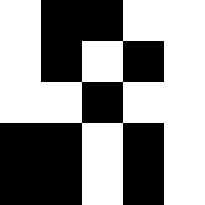[["white", "black", "black", "white", "white"], ["white", "black", "white", "black", "white"], ["white", "white", "black", "white", "white"], ["black", "black", "white", "black", "white"], ["black", "black", "white", "black", "white"]]